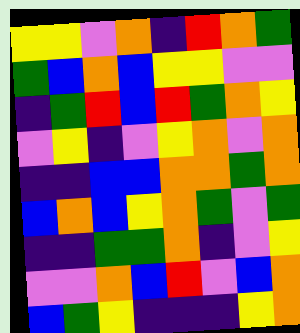[["yellow", "yellow", "violet", "orange", "indigo", "red", "orange", "green"], ["green", "blue", "orange", "blue", "yellow", "yellow", "violet", "violet"], ["indigo", "green", "red", "blue", "red", "green", "orange", "yellow"], ["violet", "yellow", "indigo", "violet", "yellow", "orange", "violet", "orange"], ["indigo", "indigo", "blue", "blue", "orange", "orange", "green", "orange"], ["blue", "orange", "blue", "yellow", "orange", "green", "violet", "green"], ["indigo", "indigo", "green", "green", "orange", "indigo", "violet", "yellow"], ["violet", "violet", "orange", "blue", "red", "violet", "blue", "orange"], ["blue", "green", "yellow", "indigo", "indigo", "indigo", "yellow", "orange"]]